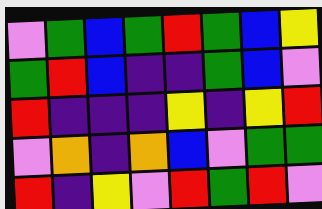[["violet", "green", "blue", "green", "red", "green", "blue", "yellow"], ["green", "red", "blue", "indigo", "indigo", "green", "blue", "violet"], ["red", "indigo", "indigo", "indigo", "yellow", "indigo", "yellow", "red"], ["violet", "orange", "indigo", "orange", "blue", "violet", "green", "green"], ["red", "indigo", "yellow", "violet", "red", "green", "red", "violet"]]